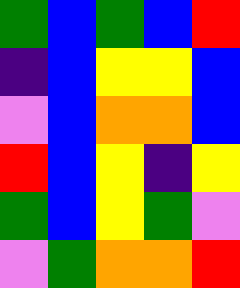[["green", "blue", "green", "blue", "red"], ["indigo", "blue", "yellow", "yellow", "blue"], ["violet", "blue", "orange", "orange", "blue"], ["red", "blue", "yellow", "indigo", "yellow"], ["green", "blue", "yellow", "green", "violet"], ["violet", "green", "orange", "orange", "red"]]